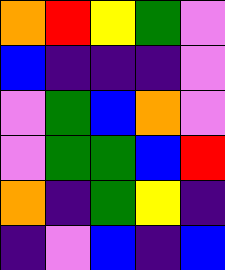[["orange", "red", "yellow", "green", "violet"], ["blue", "indigo", "indigo", "indigo", "violet"], ["violet", "green", "blue", "orange", "violet"], ["violet", "green", "green", "blue", "red"], ["orange", "indigo", "green", "yellow", "indigo"], ["indigo", "violet", "blue", "indigo", "blue"]]